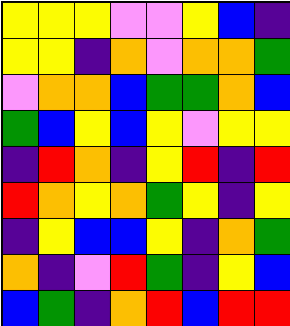[["yellow", "yellow", "yellow", "violet", "violet", "yellow", "blue", "indigo"], ["yellow", "yellow", "indigo", "orange", "violet", "orange", "orange", "green"], ["violet", "orange", "orange", "blue", "green", "green", "orange", "blue"], ["green", "blue", "yellow", "blue", "yellow", "violet", "yellow", "yellow"], ["indigo", "red", "orange", "indigo", "yellow", "red", "indigo", "red"], ["red", "orange", "yellow", "orange", "green", "yellow", "indigo", "yellow"], ["indigo", "yellow", "blue", "blue", "yellow", "indigo", "orange", "green"], ["orange", "indigo", "violet", "red", "green", "indigo", "yellow", "blue"], ["blue", "green", "indigo", "orange", "red", "blue", "red", "red"]]